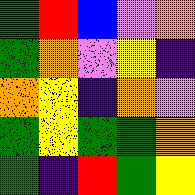[["green", "red", "blue", "violet", "orange"], ["green", "orange", "violet", "yellow", "indigo"], ["orange", "yellow", "indigo", "orange", "violet"], ["green", "yellow", "green", "green", "orange"], ["green", "indigo", "red", "green", "yellow"]]